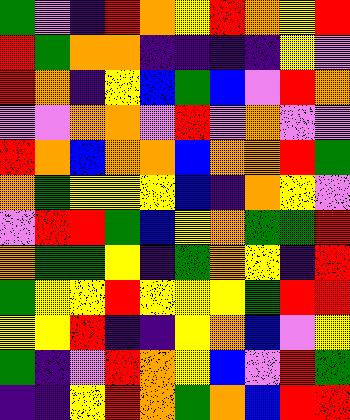[["green", "violet", "indigo", "red", "orange", "yellow", "red", "orange", "yellow", "red"], ["red", "green", "orange", "orange", "indigo", "indigo", "indigo", "indigo", "yellow", "violet"], ["red", "orange", "indigo", "yellow", "blue", "green", "blue", "violet", "red", "orange"], ["violet", "violet", "orange", "orange", "violet", "red", "violet", "orange", "violet", "violet"], ["red", "orange", "blue", "orange", "orange", "blue", "orange", "orange", "red", "green"], ["orange", "green", "yellow", "yellow", "yellow", "blue", "indigo", "orange", "yellow", "violet"], ["violet", "red", "red", "green", "blue", "yellow", "orange", "green", "green", "red"], ["orange", "green", "green", "yellow", "indigo", "green", "orange", "yellow", "indigo", "red"], ["green", "yellow", "yellow", "red", "yellow", "yellow", "yellow", "green", "red", "red"], ["yellow", "yellow", "red", "indigo", "indigo", "yellow", "orange", "blue", "violet", "yellow"], ["green", "indigo", "violet", "red", "orange", "yellow", "blue", "violet", "red", "green"], ["indigo", "indigo", "yellow", "red", "orange", "green", "orange", "blue", "red", "red"]]